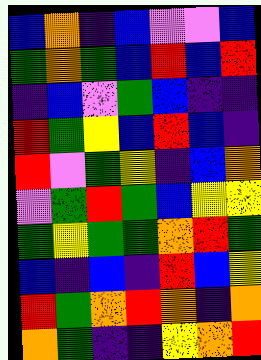[["blue", "orange", "indigo", "blue", "violet", "violet", "blue"], ["green", "orange", "green", "blue", "red", "blue", "red"], ["indigo", "blue", "violet", "green", "blue", "indigo", "indigo"], ["red", "green", "yellow", "blue", "red", "blue", "indigo"], ["red", "violet", "green", "yellow", "indigo", "blue", "orange"], ["violet", "green", "red", "green", "blue", "yellow", "yellow"], ["green", "yellow", "green", "green", "orange", "red", "green"], ["blue", "indigo", "blue", "indigo", "red", "blue", "yellow"], ["red", "green", "orange", "red", "orange", "indigo", "orange"], ["orange", "green", "indigo", "indigo", "yellow", "orange", "red"]]